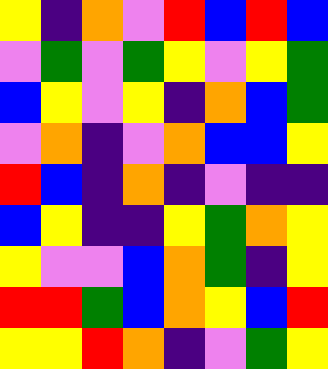[["yellow", "indigo", "orange", "violet", "red", "blue", "red", "blue"], ["violet", "green", "violet", "green", "yellow", "violet", "yellow", "green"], ["blue", "yellow", "violet", "yellow", "indigo", "orange", "blue", "green"], ["violet", "orange", "indigo", "violet", "orange", "blue", "blue", "yellow"], ["red", "blue", "indigo", "orange", "indigo", "violet", "indigo", "indigo"], ["blue", "yellow", "indigo", "indigo", "yellow", "green", "orange", "yellow"], ["yellow", "violet", "violet", "blue", "orange", "green", "indigo", "yellow"], ["red", "red", "green", "blue", "orange", "yellow", "blue", "red"], ["yellow", "yellow", "red", "orange", "indigo", "violet", "green", "yellow"]]